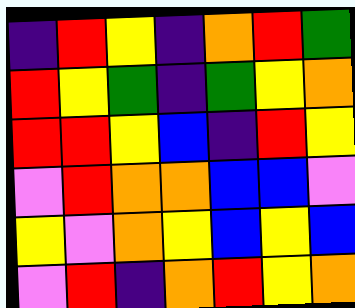[["indigo", "red", "yellow", "indigo", "orange", "red", "green"], ["red", "yellow", "green", "indigo", "green", "yellow", "orange"], ["red", "red", "yellow", "blue", "indigo", "red", "yellow"], ["violet", "red", "orange", "orange", "blue", "blue", "violet"], ["yellow", "violet", "orange", "yellow", "blue", "yellow", "blue"], ["violet", "red", "indigo", "orange", "red", "yellow", "orange"]]